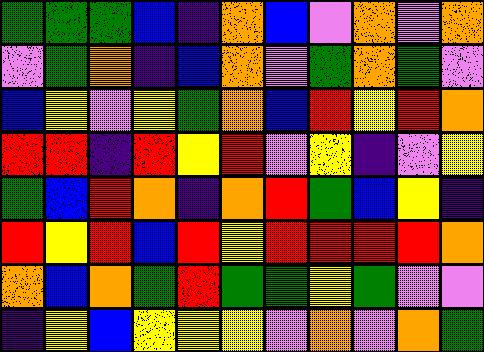[["green", "green", "green", "blue", "indigo", "orange", "blue", "violet", "orange", "violet", "orange"], ["violet", "green", "orange", "indigo", "blue", "orange", "violet", "green", "orange", "green", "violet"], ["blue", "yellow", "violet", "yellow", "green", "orange", "blue", "red", "yellow", "red", "orange"], ["red", "red", "indigo", "red", "yellow", "red", "violet", "yellow", "indigo", "violet", "yellow"], ["green", "blue", "red", "orange", "indigo", "orange", "red", "green", "blue", "yellow", "indigo"], ["red", "yellow", "red", "blue", "red", "yellow", "red", "red", "red", "red", "orange"], ["orange", "blue", "orange", "green", "red", "green", "green", "yellow", "green", "violet", "violet"], ["indigo", "yellow", "blue", "yellow", "yellow", "yellow", "violet", "orange", "violet", "orange", "green"]]